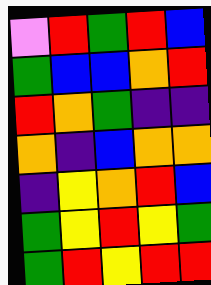[["violet", "red", "green", "red", "blue"], ["green", "blue", "blue", "orange", "red"], ["red", "orange", "green", "indigo", "indigo"], ["orange", "indigo", "blue", "orange", "orange"], ["indigo", "yellow", "orange", "red", "blue"], ["green", "yellow", "red", "yellow", "green"], ["green", "red", "yellow", "red", "red"]]